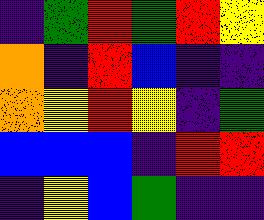[["indigo", "green", "red", "green", "red", "yellow"], ["orange", "indigo", "red", "blue", "indigo", "indigo"], ["orange", "yellow", "red", "yellow", "indigo", "green"], ["blue", "blue", "blue", "indigo", "red", "red"], ["indigo", "yellow", "blue", "green", "indigo", "indigo"]]